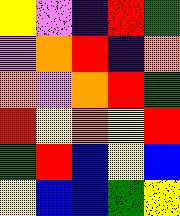[["yellow", "violet", "indigo", "red", "green"], ["violet", "orange", "red", "indigo", "orange"], ["orange", "violet", "orange", "red", "green"], ["red", "yellow", "orange", "yellow", "red"], ["green", "red", "blue", "yellow", "blue"], ["yellow", "blue", "blue", "green", "yellow"]]